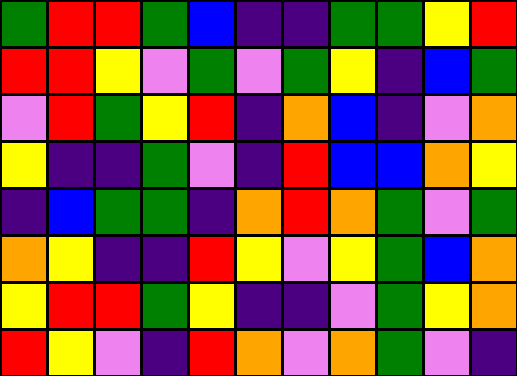[["green", "red", "red", "green", "blue", "indigo", "indigo", "green", "green", "yellow", "red"], ["red", "red", "yellow", "violet", "green", "violet", "green", "yellow", "indigo", "blue", "green"], ["violet", "red", "green", "yellow", "red", "indigo", "orange", "blue", "indigo", "violet", "orange"], ["yellow", "indigo", "indigo", "green", "violet", "indigo", "red", "blue", "blue", "orange", "yellow"], ["indigo", "blue", "green", "green", "indigo", "orange", "red", "orange", "green", "violet", "green"], ["orange", "yellow", "indigo", "indigo", "red", "yellow", "violet", "yellow", "green", "blue", "orange"], ["yellow", "red", "red", "green", "yellow", "indigo", "indigo", "violet", "green", "yellow", "orange"], ["red", "yellow", "violet", "indigo", "red", "orange", "violet", "orange", "green", "violet", "indigo"]]